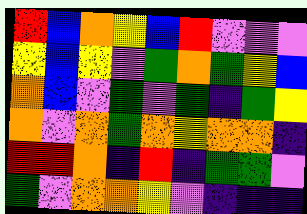[["red", "blue", "orange", "yellow", "blue", "red", "violet", "violet", "violet"], ["yellow", "blue", "yellow", "violet", "green", "orange", "green", "yellow", "blue"], ["orange", "blue", "violet", "green", "violet", "green", "indigo", "green", "yellow"], ["orange", "violet", "orange", "green", "orange", "yellow", "orange", "orange", "indigo"], ["red", "red", "orange", "indigo", "red", "indigo", "green", "green", "violet"], ["green", "violet", "orange", "orange", "yellow", "violet", "indigo", "indigo", "indigo"]]